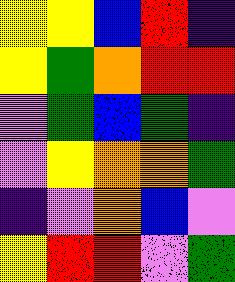[["yellow", "yellow", "blue", "red", "indigo"], ["yellow", "green", "orange", "red", "red"], ["violet", "green", "blue", "green", "indigo"], ["violet", "yellow", "orange", "orange", "green"], ["indigo", "violet", "orange", "blue", "violet"], ["yellow", "red", "red", "violet", "green"]]